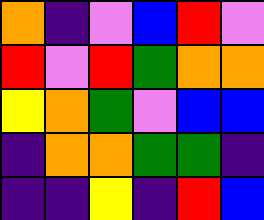[["orange", "indigo", "violet", "blue", "red", "violet"], ["red", "violet", "red", "green", "orange", "orange"], ["yellow", "orange", "green", "violet", "blue", "blue"], ["indigo", "orange", "orange", "green", "green", "indigo"], ["indigo", "indigo", "yellow", "indigo", "red", "blue"]]